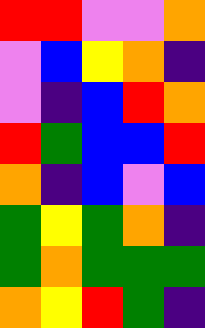[["red", "red", "violet", "violet", "orange"], ["violet", "blue", "yellow", "orange", "indigo"], ["violet", "indigo", "blue", "red", "orange"], ["red", "green", "blue", "blue", "red"], ["orange", "indigo", "blue", "violet", "blue"], ["green", "yellow", "green", "orange", "indigo"], ["green", "orange", "green", "green", "green"], ["orange", "yellow", "red", "green", "indigo"]]